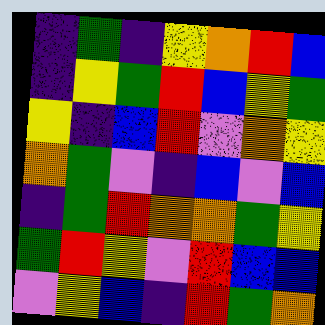[["indigo", "green", "indigo", "yellow", "orange", "red", "blue"], ["indigo", "yellow", "green", "red", "blue", "yellow", "green"], ["yellow", "indigo", "blue", "red", "violet", "orange", "yellow"], ["orange", "green", "violet", "indigo", "blue", "violet", "blue"], ["indigo", "green", "red", "orange", "orange", "green", "yellow"], ["green", "red", "yellow", "violet", "red", "blue", "blue"], ["violet", "yellow", "blue", "indigo", "red", "green", "orange"]]